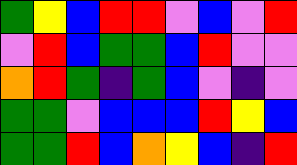[["green", "yellow", "blue", "red", "red", "violet", "blue", "violet", "red"], ["violet", "red", "blue", "green", "green", "blue", "red", "violet", "violet"], ["orange", "red", "green", "indigo", "green", "blue", "violet", "indigo", "violet"], ["green", "green", "violet", "blue", "blue", "blue", "red", "yellow", "blue"], ["green", "green", "red", "blue", "orange", "yellow", "blue", "indigo", "red"]]